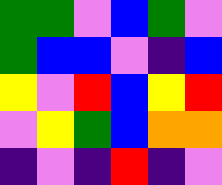[["green", "green", "violet", "blue", "green", "violet"], ["green", "blue", "blue", "violet", "indigo", "blue"], ["yellow", "violet", "red", "blue", "yellow", "red"], ["violet", "yellow", "green", "blue", "orange", "orange"], ["indigo", "violet", "indigo", "red", "indigo", "violet"]]